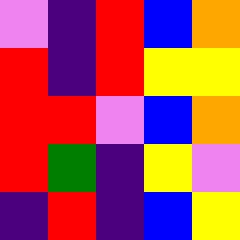[["violet", "indigo", "red", "blue", "orange"], ["red", "indigo", "red", "yellow", "yellow"], ["red", "red", "violet", "blue", "orange"], ["red", "green", "indigo", "yellow", "violet"], ["indigo", "red", "indigo", "blue", "yellow"]]